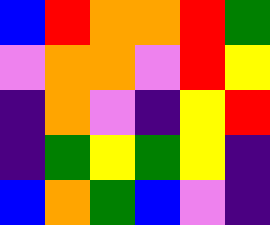[["blue", "red", "orange", "orange", "red", "green"], ["violet", "orange", "orange", "violet", "red", "yellow"], ["indigo", "orange", "violet", "indigo", "yellow", "red"], ["indigo", "green", "yellow", "green", "yellow", "indigo"], ["blue", "orange", "green", "blue", "violet", "indigo"]]